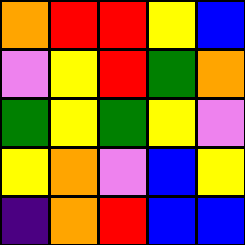[["orange", "red", "red", "yellow", "blue"], ["violet", "yellow", "red", "green", "orange"], ["green", "yellow", "green", "yellow", "violet"], ["yellow", "orange", "violet", "blue", "yellow"], ["indigo", "orange", "red", "blue", "blue"]]